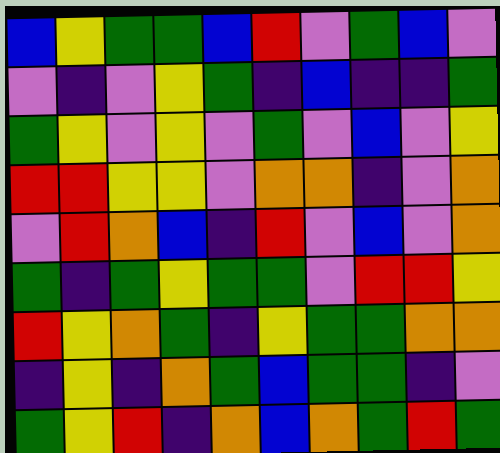[["blue", "yellow", "green", "green", "blue", "red", "violet", "green", "blue", "violet"], ["violet", "indigo", "violet", "yellow", "green", "indigo", "blue", "indigo", "indigo", "green"], ["green", "yellow", "violet", "yellow", "violet", "green", "violet", "blue", "violet", "yellow"], ["red", "red", "yellow", "yellow", "violet", "orange", "orange", "indigo", "violet", "orange"], ["violet", "red", "orange", "blue", "indigo", "red", "violet", "blue", "violet", "orange"], ["green", "indigo", "green", "yellow", "green", "green", "violet", "red", "red", "yellow"], ["red", "yellow", "orange", "green", "indigo", "yellow", "green", "green", "orange", "orange"], ["indigo", "yellow", "indigo", "orange", "green", "blue", "green", "green", "indigo", "violet"], ["green", "yellow", "red", "indigo", "orange", "blue", "orange", "green", "red", "green"]]